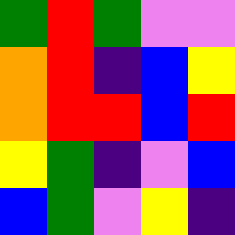[["green", "red", "green", "violet", "violet"], ["orange", "red", "indigo", "blue", "yellow"], ["orange", "red", "red", "blue", "red"], ["yellow", "green", "indigo", "violet", "blue"], ["blue", "green", "violet", "yellow", "indigo"]]